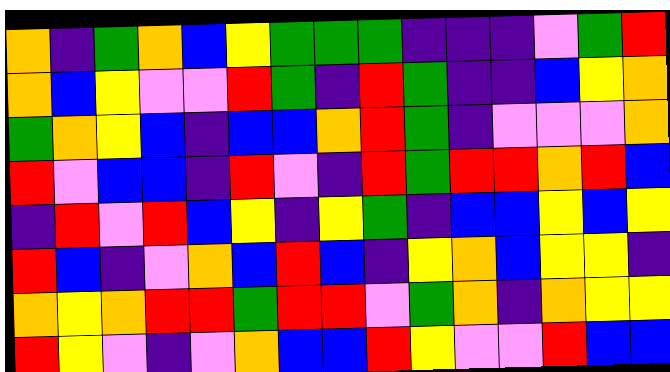[["orange", "indigo", "green", "orange", "blue", "yellow", "green", "green", "green", "indigo", "indigo", "indigo", "violet", "green", "red"], ["orange", "blue", "yellow", "violet", "violet", "red", "green", "indigo", "red", "green", "indigo", "indigo", "blue", "yellow", "orange"], ["green", "orange", "yellow", "blue", "indigo", "blue", "blue", "orange", "red", "green", "indigo", "violet", "violet", "violet", "orange"], ["red", "violet", "blue", "blue", "indigo", "red", "violet", "indigo", "red", "green", "red", "red", "orange", "red", "blue"], ["indigo", "red", "violet", "red", "blue", "yellow", "indigo", "yellow", "green", "indigo", "blue", "blue", "yellow", "blue", "yellow"], ["red", "blue", "indigo", "violet", "orange", "blue", "red", "blue", "indigo", "yellow", "orange", "blue", "yellow", "yellow", "indigo"], ["orange", "yellow", "orange", "red", "red", "green", "red", "red", "violet", "green", "orange", "indigo", "orange", "yellow", "yellow"], ["red", "yellow", "violet", "indigo", "violet", "orange", "blue", "blue", "red", "yellow", "violet", "violet", "red", "blue", "blue"]]